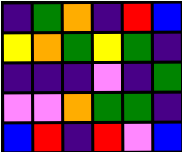[["indigo", "green", "orange", "indigo", "red", "blue"], ["yellow", "orange", "green", "yellow", "green", "indigo"], ["indigo", "indigo", "indigo", "violet", "indigo", "green"], ["violet", "violet", "orange", "green", "green", "indigo"], ["blue", "red", "indigo", "red", "violet", "blue"]]